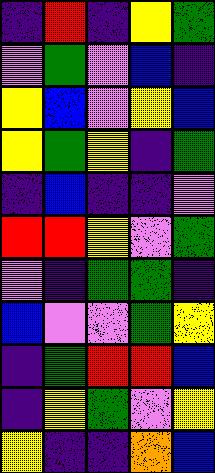[["indigo", "red", "indigo", "yellow", "green"], ["violet", "green", "violet", "blue", "indigo"], ["yellow", "blue", "violet", "yellow", "blue"], ["yellow", "green", "yellow", "indigo", "green"], ["indigo", "blue", "indigo", "indigo", "violet"], ["red", "red", "yellow", "violet", "green"], ["violet", "indigo", "green", "green", "indigo"], ["blue", "violet", "violet", "green", "yellow"], ["indigo", "green", "red", "red", "blue"], ["indigo", "yellow", "green", "violet", "yellow"], ["yellow", "indigo", "indigo", "orange", "blue"]]